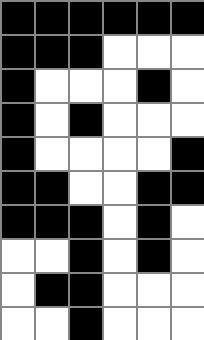[["black", "black", "black", "black", "black", "black"], ["black", "black", "black", "white", "white", "white"], ["black", "white", "white", "white", "black", "white"], ["black", "white", "black", "white", "white", "white"], ["black", "white", "white", "white", "white", "black"], ["black", "black", "white", "white", "black", "black"], ["black", "black", "black", "white", "black", "white"], ["white", "white", "black", "white", "black", "white"], ["white", "black", "black", "white", "white", "white"], ["white", "white", "black", "white", "white", "white"]]